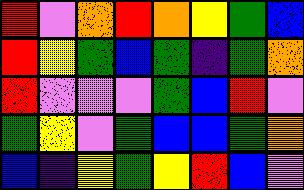[["red", "violet", "orange", "red", "orange", "yellow", "green", "blue"], ["red", "yellow", "green", "blue", "green", "indigo", "green", "orange"], ["red", "violet", "violet", "violet", "green", "blue", "red", "violet"], ["green", "yellow", "violet", "green", "blue", "blue", "green", "orange"], ["blue", "indigo", "yellow", "green", "yellow", "red", "blue", "violet"]]